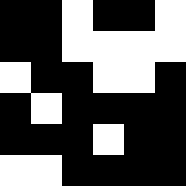[["black", "black", "white", "black", "black", "white"], ["black", "black", "white", "white", "white", "white"], ["white", "black", "black", "white", "white", "black"], ["black", "white", "black", "black", "black", "black"], ["black", "black", "black", "white", "black", "black"], ["white", "white", "black", "black", "black", "black"]]